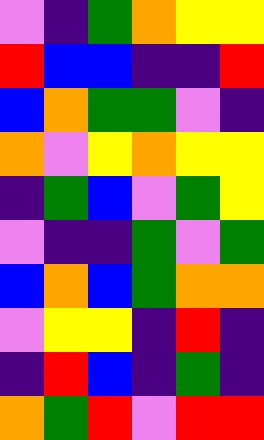[["violet", "indigo", "green", "orange", "yellow", "yellow"], ["red", "blue", "blue", "indigo", "indigo", "red"], ["blue", "orange", "green", "green", "violet", "indigo"], ["orange", "violet", "yellow", "orange", "yellow", "yellow"], ["indigo", "green", "blue", "violet", "green", "yellow"], ["violet", "indigo", "indigo", "green", "violet", "green"], ["blue", "orange", "blue", "green", "orange", "orange"], ["violet", "yellow", "yellow", "indigo", "red", "indigo"], ["indigo", "red", "blue", "indigo", "green", "indigo"], ["orange", "green", "red", "violet", "red", "red"]]